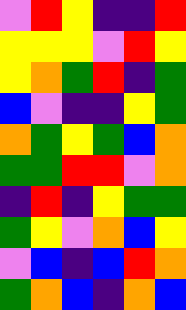[["violet", "red", "yellow", "indigo", "indigo", "red"], ["yellow", "yellow", "yellow", "violet", "red", "yellow"], ["yellow", "orange", "green", "red", "indigo", "green"], ["blue", "violet", "indigo", "indigo", "yellow", "green"], ["orange", "green", "yellow", "green", "blue", "orange"], ["green", "green", "red", "red", "violet", "orange"], ["indigo", "red", "indigo", "yellow", "green", "green"], ["green", "yellow", "violet", "orange", "blue", "yellow"], ["violet", "blue", "indigo", "blue", "red", "orange"], ["green", "orange", "blue", "indigo", "orange", "blue"]]